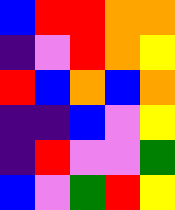[["blue", "red", "red", "orange", "orange"], ["indigo", "violet", "red", "orange", "yellow"], ["red", "blue", "orange", "blue", "orange"], ["indigo", "indigo", "blue", "violet", "yellow"], ["indigo", "red", "violet", "violet", "green"], ["blue", "violet", "green", "red", "yellow"]]